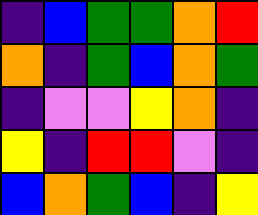[["indigo", "blue", "green", "green", "orange", "red"], ["orange", "indigo", "green", "blue", "orange", "green"], ["indigo", "violet", "violet", "yellow", "orange", "indigo"], ["yellow", "indigo", "red", "red", "violet", "indigo"], ["blue", "orange", "green", "blue", "indigo", "yellow"]]